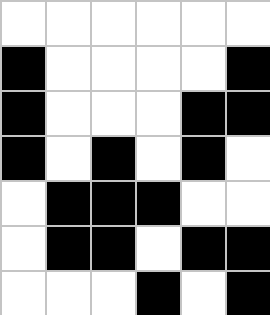[["white", "white", "white", "white", "white", "white"], ["black", "white", "white", "white", "white", "black"], ["black", "white", "white", "white", "black", "black"], ["black", "white", "black", "white", "black", "white"], ["white", "black", "black", "black", "white", "white"], ["white", "black", "black", "white", "black", "black"], ["white", "white", "white", "black", "white", "black"]]